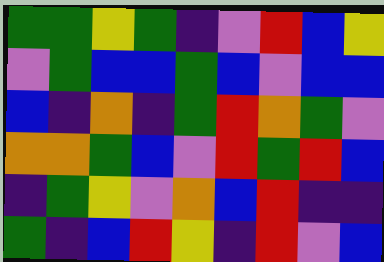[["green", "green", "yellow", "green", "indigo", "violet", "red", "blue", "yellow"], ["violet", "green", "blue", "blue", "green", "blue", "violet", "blue", "blue"], ["blue", "indigo", "orange", "indigo", "green", "red", "orange", "green", "violet"], ["orange", "orange", "green", "blue", "violet", "red", "green", "red", "blue"], ["indigo", "green", "yellow", "violet", "orange", "blue", "red", "indigo", "indigo"], ["green", "indigo", "blue", "red", "yellow", "indigo", "red", "violet", "blue"]]